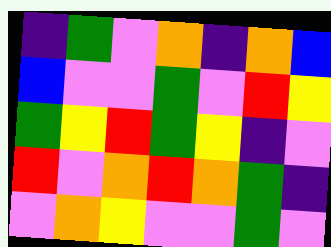[["indigo", "green", "violet", "orange", "indigo", "orange", "blue"], ["blue", "violet", "violet", "green", "violet", "red", "yellow"], ["green", "yellow", "red", "green", "yellow", "indigo", "violet"], ["red", "violet", "orange", "red", "orange", "green", "indigo"], ["violet", "orange", "yellow", "violet", "violet", "green", "violet"]]